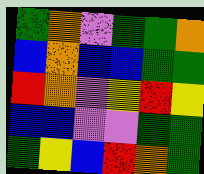[["green", "orange", "violet", "green", "green", "orange"], ["blue", "orange", "blue", "blue", "green", "green"], ["red", "orange", "violet", "yellow", "red", "yellow"], ["blue", "blue", "violet", "violet", "green", "green"], ["green", "yellow", "blue", "red", "orange", "green"]]